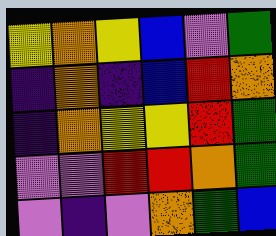[["yellow", "orange", "yellow", "blue", "violet", "green"], ["indigo", "orange", "indigo", "blue", "red", "orange"], ["indigo", "orange", "yellow", "yellow", "red", "green"], ["violet", "violet", "red", "red", "orange", "green"], ["violet", "indigo", "violet", "orange", "green", "blue"]]